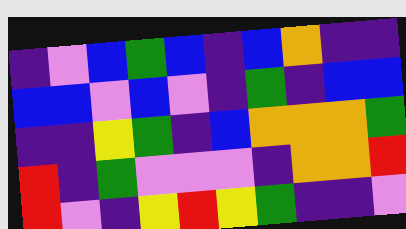[["indigo", "violet", "blue", "green", "blue", "indigo", "blue", "orange", "indigo", "indigo"], ["blue", "blue", "violet", "blue", "violet", "indigo", "green", "indigo", "blue", "blue"], ["indigo", "indigo", "yellow", "green", "indigo", "blue", "orange", "orange", "orange", "green"], ["red", "indigo", "green", "violet", "violet", "violet", "indigo", "orange", "orange", "red"], ["red", "violet", "indigo", "yellow", "red", "yellow", "green", "indigo", "indigo", "violet"]]